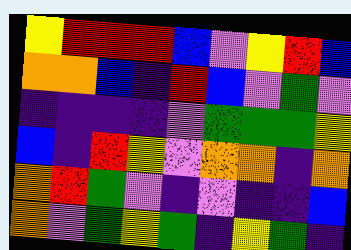[["yellow", "red", "red", "red", "blue", "violet", "yellow", "red", "blue"], ["orange", "orange", "blue", "indigo", "red", "blue", "violet", "green", "violet"], ["indigo", "indigo", "indigo", "indigo", "violet", "green", "green", "green", "yellow"], ["blue", "indigo", "red", "yellow", "violet", "orange", "orange", "indigo", "orange"], ["orange", "red", "green", "violet", "indigo", "violet", "indigo", "indigo", "blue"], ["orange", "violet", "green", "yellow", "green", "indigo", "yellow", "green", "indigo"]]